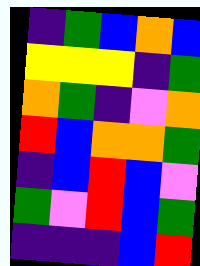[["indigo", "green", "blue", "orange", "blue"], ["yellow", "yellow", "yellow", "indigo", "green"], ["orange", "green", "indigo", "violet", "orange"], ["red", "blue", "orange", "orange", "green"], ["indigo", "blue", "red", "blue", "violet"], ["green", "violet", "red", "blue", "green"], ["indigo", "indigo", "indigo", "blue", "red"]]